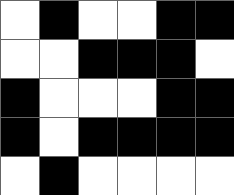[["white", "black", "white", "white", "black", "black"], ["white", "white", "black", "black", "black", "white"], ["black", "white", "white", "white", "black", "black"], ["black", "white", "black", "black", "black", "black"], ["white", "black", "white", "white", "white", "white"]]